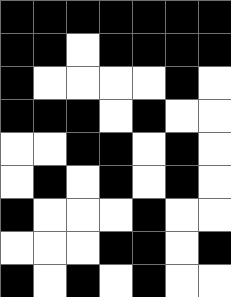[["black", "black", "black", "black", "black", "black", "black"], ["black", "black", "white", "black", "black", "black", "black"], ["black", "white", "white", "white", "white", "black", "white"], ["black", "black", "black", "white", "black", "white", "white"], ["white", "white", "black", "black", "white", "black", "white"], ["white", "black", "white", "black", "white", "black", "white"], ["black", "white", "white", "white", "black", "white", "white"], ["white", "white", "white", "black", "black", "white", "black"], ["black", "white", "black", "white", "black", "white", "white"]]